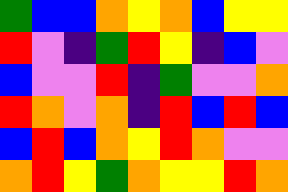[["green", "blue", "blue", "orange", "yellow", "orange", "blue", "yellow", "yellow"], ["red", "violet", "indigo", "green", "red", "yellow", "indigo", "blue", "violet"], ["blue", "violet", "violet", "red", "indigo", "green", "violet", "violet", "orange"], ["red", "orange", "violet", "orange", "indigo", "red", "blue", "red", "blue"], ["blue", "red", "blue", "orange", "yellow", "red", "orange", "violet", "violet"], ["orange", "red", "yellow", "green", "orange", "yellow", "yellow", "red", "orange"]]